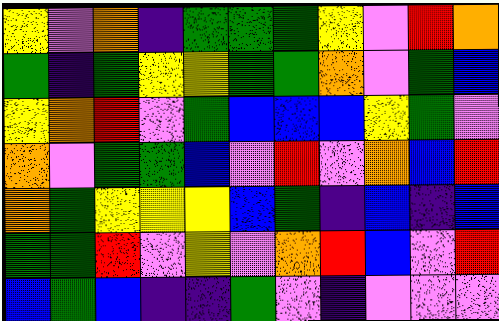[["yellow", "violet", "orange", "indigo", "green", "green", "green", "yellow", "violet", "red", "orange"], ["green", "indigo", "green", "yellow", "yellow", "green", "green", "orange", "violet", "green", "blue"], ["yellow", "orange", "red", "violet", "green", "blue", "blue", "blue", "yellow", "green", "violet"], ["orange", "violet", "green", "green", "blue", "violet", "red", "violet", "orange", "blue", "red"], ["orange", "green", "yellow", "yellow", "yellow", "blue", "green", "indigo", "blue", "indigo", "blue"], ["green", "green", "red", "violet", "yellow", "violet", "orange", "red", "blue", "violet", "red"], ["blue", "green", "blue", "indigo", "indigo", "green", "violet", "indigo", "violet", "violet", "violet"]]